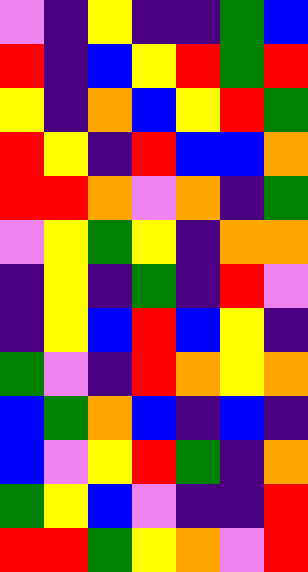[["violet", "indigo", "yellow", "indigo", "indigo", "green", "blue"], ["red", "indigo", "blue", "yellow", "red", "green", "red"], ["yellow", "indigo", "orange", "blue", "yellow", "red", "green"], ["red", "yellow", "indigo", "red", "blue", "blue", "orange"], ["red", "red", "orange", "violet", "orange", "indigo", "green"], ["violet", "yellow", "green", "yellow", "indigo", "orange", "orange"], ["indigo", "yellow", "indigo", "green", "indigo", "red", "violet"], ["indigo", "yellow", "blue", "red", "blue", "yellow", "indigo"], ["green", "violet", "indigo", "red", "orange", "yellow", "orange"], ["blue", "green", "orange", "blue", "indigo", "blue", "indigo"], ["blue", "violet", "yellow", "red", "green", "indigo", "orange"], ["green", "yellow", "blue", "violet", "indigo", "indigo", "red"], ["red", "red", "green", "yellow", "orange", "violet", "red"]]